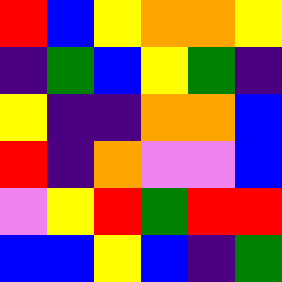[["red", "blue", "yellow", "orange", "orange", "yellow"], ["indigo", "green", "blue", "yellow", "green", "indigo"], ["yellow", "indigo", "indigo", "orange", "orange", "blue"], ["red", "indigo", "orange", "violet", "violet", "blue"], ["violet", "yellow", "red", "green", "red", "red"], ["blue", "blue", "yellow", "blue", "indigo", "green"]]